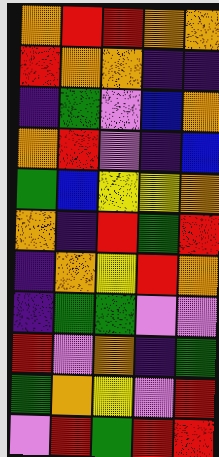[["orange", "red", "red", "orange", "orange"], ["red", "orange", "orange", "indigo", "indigo"], ["indigo", "green", "violet", "blue", "orange"], ["orange", "red", "violet", "indigo", "blue"], ["green", "blue", "yellow", "yellow", "orange"], ["orange", "indigo", "red", "green", "red"], ["indigo", "orange", "yellow", "red", "orange"], ["indigo", "green", "green", "violet", "violet"], ["red", "violet", "orange", "indigo", "green"], ["green", "orange", "yellow", "violet", "red"], ["violet", "red", "green", "red", "red"]]